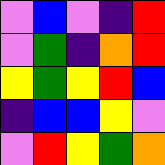[["violet", "blue", "violet", "indigo", "red"], ["violet", "green", "indigo", "orange", "red"], ["yellow", "green", "yellow", "red", "blue"], ["indigo", "blue", "blue", "yellow", "violet"], ["violet", "red", "yellow", "green", "orange"]]